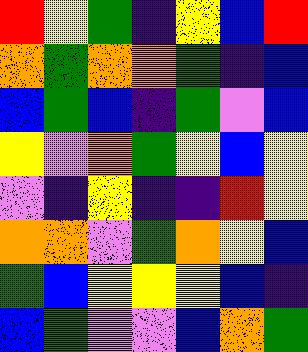[["red", "yellow", "green", "indigo", "yellow", "blue", "red"], ["orange", "green", "orange", "orange", "green", "indigo", "blue"], ["blue", "green", "blue", "indigo", "green", "violet", "blue"], ["yellow", "violet", "orange", "green", "yellow", "blue", "yellow"], ["violet", "indigo", "yellow", "indigo", "indigo", "red", "yellow"], ["orange", "orange", "violet", "green", "orange", "yellow", "blue"], ["green", "blue", "yellow", "yellow", "yellow", "blue", "indigo"], ["blue", "green", "violet", "violet", "blue", "orange", "green"]]